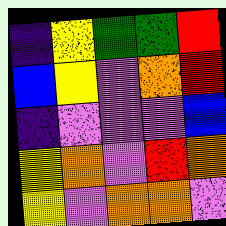[["indigo", "yellow", "green", "green", "red"], ["blue", "yellow", "violet", "orange", "red"], ["indigo", "violet", "violet", "violet", "blue"], ["yellow", "orange", "violet", "red", "orange"], ["yellow", "violet", "orange", "orange", "violet"]]